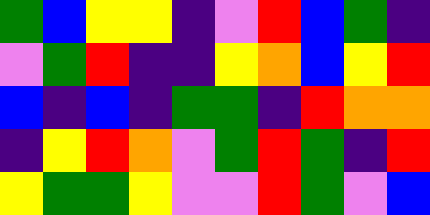[["green", "blue", "yellow", "yellow", "indigo", "violet", "red", "blue", "green", "indigo"], ["violet", "green", "red", "indigo", "indigo", "yellow", "orange", "blue", "yellow", "red"], ["blue", "indigo", "blue", "indigo", "green", "green", "indigo", "red", "orange", "orange"], ["indigo", "yellow", "red", "orange", "violet", "green", "red", "green", "indigo", "red"], ["yellow", "green", "green", "yellow", "violet", "violet", "red", "green", "violet", "blue"]]